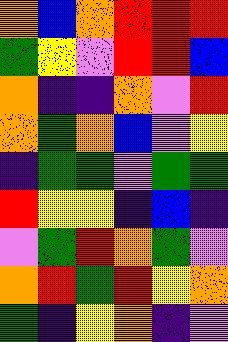[["orange", "blue", "orange", "red", "red", "red"], ["green", "yellow", "violet", "red", "red", "blue"], ["orange", "indigo", "indigo", "orange", "violet", "red"], ["orange", "green", "orange", "blue", "violet", "yellow"], ["indigo", "green", "green", "violet", "green", "green"], ["red", "yellow", "yellow", "indigo", "blue", "indigo"], ["violet", "green", "red", "orange", "green", "violet"], ["orange", "red", "green", "red", "yellow", "orange"], ["green", "indigo", "yellow", "orange", "indigo", "violet"]]